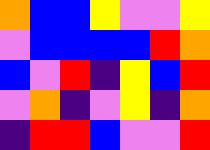[["orange", "blue", "blue", "yellow", "violet", "violet", "yellow"], ["violet", "blue", "blue", "blue", "blue", "red", "orange"], ["blue", "violet", "red", "indigo", "yellow", "blue", "red"], ["violet", "orange", "indigo", "violet", "yellow", "indigo", "orange"], ["indigo", "red", "red", "blue", "violet", "violet", "red"]]